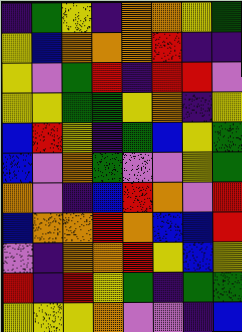[["indigo", "green", "yellow", "indigo", "orange", "orange", "yellow", "green"], ["yellow", "blue", "orange", "orange", "orange", "red", "indigo", "indigo"], ["yellow", "violet", "green", "red", "indigo", "red", "red", "violet"], ["yellow", "yellow", "green", "green", "yellow", "orange", "indigo", "yellow"], ["blue", "red", "yellow", "indigo", "green", "blue", "yellow", "green"], ["blue", "violet", "orange", "green", "violet", "violet", "yellow", "green"], ["orange", "violet", "indigo", "blue", "red", "orange", "violet", "red"], ["blue", "orange", "orange", "red", "orange", "blue", "blue", "red"], ["violet", "indigo", "orange", "orange", "red", "yellow", "blue", "yellow"], ["red", "indigo", "red", "yellow", "green", "indigo", "green", "green"], ["yellow", "yellow", "yellow", "orange", "violet", "violet", "indigo", "blue"]]